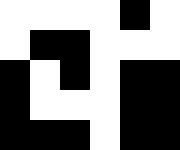[["white", "white", "white", "white", "black", "white"], ["white", "black", "black", "white", "white", "white"], ["black", "white", "black", "white", "black", "black"], ["black", "white", "white", "white", "black", "black"], ["black", "black", "black", "white", "black", "black"]]